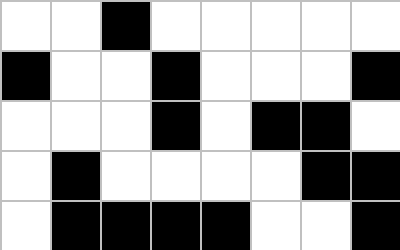[["white", "white", "black", "white", "white", "white", "white", "white"], ["black", "white", "white", "black", "white", "white", "white", "black"], ["white", "white", "white", "black", "white", "black", "black", "white"], ["white", "black", "white", "white", "white", "white", "black", "black"], ["white", "black", "black", "black", "black", "white", "white", "black"]]